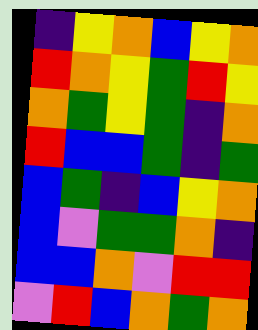[["indigo", "yellow", "orange", "blue", "yellow", "orange"], ["red", "orange", "yellow", "green", "red", "yellow"], ["orange", "green", "yellow", "green", "indigo", "orange"], ["red", "blue", "blue", "green", "indigo", "green"], ["blue", "green", "indigo", "blue", "yellow", "orange"], ["blue", "violet", "green", "green", "orange", "indigo"], ["blue", "blue", "orange", "violet", "red", "red"], ["violet", "red", "blue", "orange", "green", "orange"]]